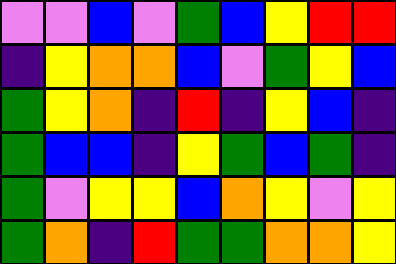[["violet", "violet", "blue", "violet", "green", "blue", "yellow", "red", "red"], ["indigo", "yellow", "orange", "orange", "blue", "violet", "green", "yellow", "blue"], ["green", "yellow", "orange", "indigo", "red", "indigo", "yellow", "blue", "indigo"], ["green", "blue", "blue", "indigo", "yellow", "green", "blue", "green", "indigo"], ["green", "violet", "yellow", "yellow", "blue", "orange", "yellow", "violet", "yellow"], ["green", "orange", "indigo", "red", "green", "green", "orange", "orange", "yellow"]]